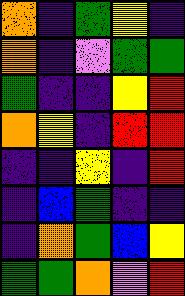[["orange", "indigo", "green", "yellow", "indigo"], ["orange", "indigo", "violet", "green", "green"], ["green", "indigo", "indigo", "yellow", "red"], ["orange", "yellow", "indigo", "red", "red"], ["indigo", "indigo", "yellow", "indigo", "red"], ["indigo", "blue", "green", "indigo", "indigo"], ["indigo", "orange", "green", "blue", "yellow"], ["green", "green", "orange", "violet", "red"]]